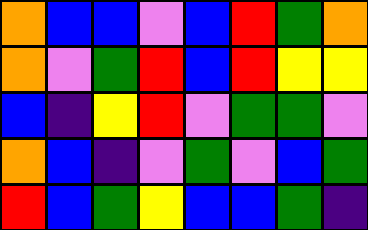[["orange", "blue", "blue", "violet", "blue", "red", "green", "orange"], ["orange", "violet", "green", "red", "blue", "red", "yellow", "yellow"], ["blue", "indigo", "yellow", "red", "violet", "green", "green", "violet"], ["orange", "blue", "indigo", "violet", "green", "violet", "blue", "green"], ["red", "blue", "green", "yellow", "blue", "blue", "green", "indigo"]]